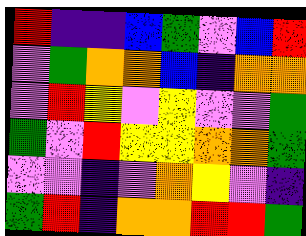[["red", "indigo", "indigo", "blue", "green", "violet", "blue", "red"], ["violet", "green", "orange", "orange", "blue", "indigo", "orange", "orange"], ["violet", "red", "yellow", "violet", "yellow", "violet", "violet", "green"], ["green", "violet", "red", "yellow", "yellow", "orange", "orange", "green"], ["violet", "violet", "indigo", "violet", "orange", "yellow", "violet", "indigo"], ["green", "red", "indigo", "orange", "orange", "red", "red", "green"]]